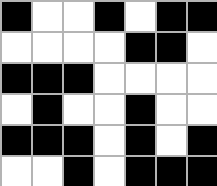[["black", "white", "white", "black", "white", "black", "black"], ["white", "white", "white", "white", "black", "black", "white"], ["black", "black", "black", "white", "white", "white", "white"], ["white", "black", "white", "white", "black", "white", "white"], ["black", "black", "black", "white", "black", "white", "black"], ["white", "white", "black", "white", "black", "black", "black"]]